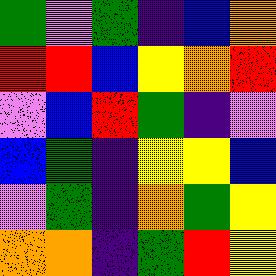[["green", "violet", "green", "indigo", "blue", "orange"], ["red", "red", "blue", "yellow", "orange", "red"], ["violet", "blue", "red", "green", "indigo", "violet"], ["blue", "green", "indigo", "yellow", "yellow", "blue"], ["violet", "green", "indigo", "orange", "green", "yellow"], ["orange", "orange", "indigo", "green", "red", "yellow"]]